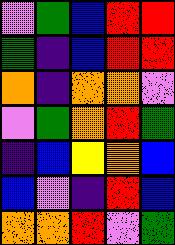[["violet", "green", "blue", "red", "red"], ["green", "indigo", "blue", "red", "red"], ["orange", "indigo", "orange", "orange", "violet"], ["violet", "green", "orange", "red", "green"], ["indigo", "blue", "yellow", "orange", "blue"], ["blue", "violet", "indigo", "red", "blue"], ["orange", "orange", "red", "violet", "green"]]